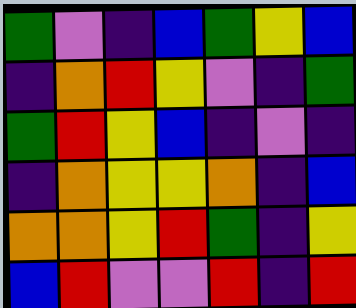[["green", "violet", "indigo", "blue", "green", "yellow", "blue"], ["indigo", "orange", "red", "yellow", "violet", "indigo", "green"], ["green", "red", "yellow", "blue", "indigo", "violet", "indigo"], ["indigo", "orange", "yellow", "yellow", "orange", "indigo", "blue"], ["orange", "orange", "yellow", "red", "green", "indigo", "yellow"], ["blue", "red", "violet", "violet", "red", "indigo", "red"]]